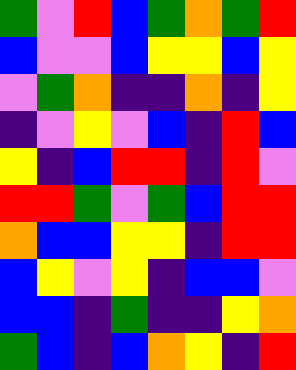[["green", "violet", "red", "blue", "green", "orange", "green", "red"], ["blue", "violet", "violet", "blue", "yellow", "yellow", "blue", "yellow"], ["violet", "green", "orange", "indigo", "indigo", "orange", "indigo", "yellow"], ["indigo", "violet", "yellow", "violet", "blue", "indigo", "red", "blue"], ["yellow", "indigo", "blue", "red", "red", "indigo", "red", "violet"], ["red", "red", "green", "violet", "green", "blue", "red", "red"], ["orange", "blue", "blue", "yellow", "yellow", "indigo", "red", "red"], ["blue", "yellow", "violet", "yellow", "indigo", "blue", "blue", "violet"], ["blue", "blue", "indigo", "green", "indigo", "indigo", "yellow", "orange"], ["green", "blue", "indigo", "blue", "orange", "yellow", "indigo", "red"]]